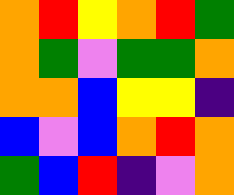[["orange", "red", "yellow", "orange", "red", "green"], ["orange", "green", "violet", "green", "green", "orange"], ["orange", "orange", "blue", "yellow", "yellow", "indigo"], ["blue", "violet", "blue", "orange", "red", "orange"], ["green", "blue", "red", "indigo", "violet", "orange"]]